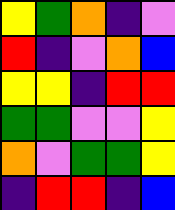[["yellow", "green", "orange", "indigo", "violet"], ["red", "indigo", "violet", "orange", "blue"], ["yellow", "yellow", "indigo", "red", "red"], ["green", "green", "violet", "violet", "yellow"], ["orange", "violet", "green", "green", "yellow"], ["indigo", "red", "red", "indigo", "blue"]]